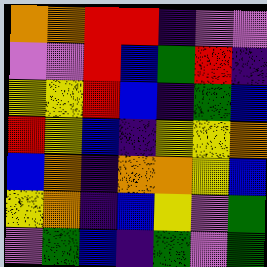[["orange", "orange", "red", "red", "indigo", "violet", "violet"], ["violet", "violet", "red", "blue", "green", "red", "indigo"], ["yellow", "yellow", "red", "blue", "indigo", "green", "blue"], ["red", "yellow", "blue", "indigo", "yellow", "yellow", "orange"], ["blue", "orange", "indigo", "orange", "orange", "yellow", "blue"], ["yellow", "orange", "indigo", "blue", "yellow", "violet", "green"], ["violet", "green", "blue", "indigo", "green", "violet", "green"]]